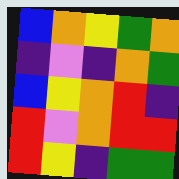[["blue", "orange", "yellow", "green", "orange"], ["indigo", "violet", "indigo", "orange", "green"], ["blue", "yellow", "orange", "red", "indigo"], ["red", "violet", "orange", "red", "red"], ["red", "yellow", "indigo", "green", "green"]]